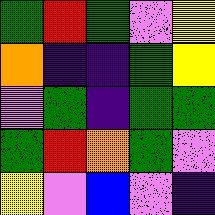[["green", "red", "green", "violet", "yellow"], ["orange", "indigo", "indigo", "green", "yellow"], ["violet", "green", "indigo", "green", "green"], ["green", "red", "orange", "green", "violet"], ["yellow", "violet", "blue", "violet", "indigo"]]